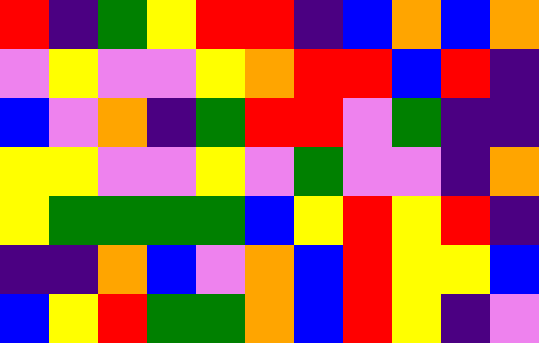[["red", "indigo", "green", "yellow", "red", "red", "indigo", "blue", "orange", "blue", "orange"], ["violet", "yellow", "violet", "violet", "yellow", "orange", "red", "red", "blue", "red", "indigo"], ["blue", "violet", "orange", "indigo", "green", "red", "red", "violet", "green", "indigo", "indigo"], ["yellow", "yellow", "violet", "violet", "yellow", "violet", "green", "violet", "violet", "indigo", "orange"], ["yellow", "green", "green", "green", "green", "blue", "yellow", "red", "yellow", "red", "indigo"], ["indigo", "indigo", "orange", "blue", "violet", "orange", "blue", "red", "yellow", "yellow", "blue"], ["blue", "yellow", "red", "green", "green", "orange", "blue", "red", "yellow", "indigo", "violet"]]